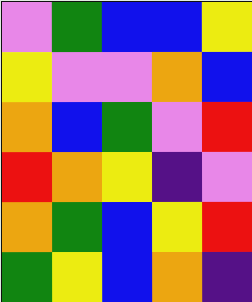[["violet", "green", "blue", "blue", "yellow"], ["yellow", "violet", "violet", "orange", "blue"], ["orange", "blue", "green", "violet", "red"], ["red", "orange", "yellow", "indigo", "violet"], ["orange", "green", "blue", "yellow", "red"], ["green", "yellow", "blue", "orange", "indigo"]]